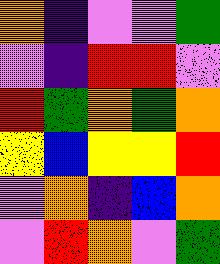[["orange", "indigo", "violet", "violet", "green"], ["violet", "indigo", "red", "red", "violet"], ["red", "green", "orange", "green", "orange"], ["yellow", "blue", "yellow", "yellow", "red"], ["violet", "orange", "indigo", "blue", "orange"], ["violet", "red", "orange", "violet", "green"]]